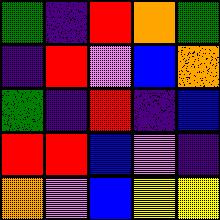[["green", "indigo", "red", "orange", "green"], ["indigo", "red", "violet", "blue", "orange"], ["green", "indigo", "red", "indigo", "blue"], ["red", "red", "blue", "violet", "indigo"], ["orange", "violet", "blue", "yellow", "yellow"]]